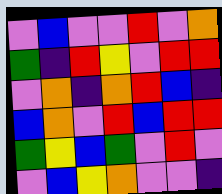[["violet", "blue", "violet", "violet", "red", "violet", "orange"], ["green", "indigo", "red", "yellow", "violet", "red", "red"], ["violet", "orange", "indigo", "orange", "red", "blue", "indigo"], ["blue", "orange", "violet", "red", "blue", "red", "red"], ["green", "yellow", "blue", "green", "violet", "red", "violet"], ["violet", "blue", "yellow", "orange", "violet", "violet", "indigo"]]